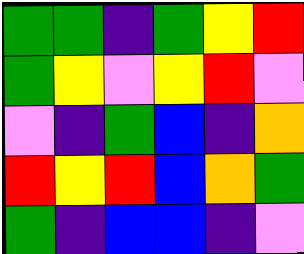[["green", "green", "indigo", "green", "yellow", "red"], ["green", "yellow", "violet", "yellow", "red", "violet"], ["violet", "indigo", "green", "blue", "indigo", "orange"], ["red", "yellow", "red", "blue", "orange", "green"], ["green", "indigo", "blue", "blue", "indigo", "violet"]]